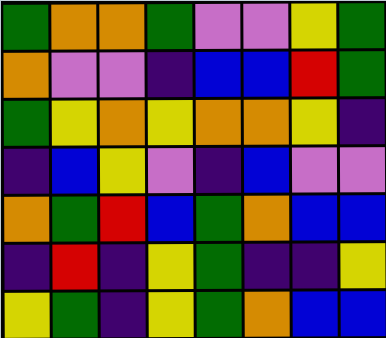[["green", "orange", "orange", "green", "violet", "violet", "yellow", "green"], ["orange", "violet", "violet", "indigo", "blue", "blue", "red", "green"], ["green", "yellow", "orange", "yellow", "orange", "orange", "yellow", "indigo"], ["indigo", "blue", "yellow", "violet", "indigo", "blue", "violet", "violet"], ["orange", "green", "red", "blue", "green", "orange", "blue", "blue"], ["indigo", "red", "indigo", "yellow", "green", "indigo", "indigo", "yellow"], ["yellow", "green", "indigo", "yellow", "green", "orange", "blue", "blue"]]